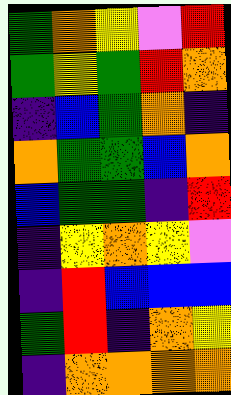[["green", "orange", "yellow", "violet", "red"], ["green", "yellow", "green", "red", "orange"], ["indigo", "blue", "green", "orange", "indigo"], ["orange", "green", "green", "blue", "orange"], ["blue", "green", "green", "indigo", "red"], ["indigo", "yellow", "orange", "yellow", "violet"], ["indigo", "red", "blue", "blue", "blue"], ["green", "red", "indigo", "orange", "yellow"], ["indigo", "orange", "orange", "orange", "orange"]]